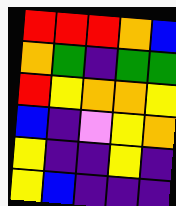[["red", "red", "red", "orange", "blue"], ["orange", "green", "indigo", "green", "green"], ["red", "yellow", "orange", "orange", "yellow"], ["blue", "indigo", "violet", "yellow", "orange"], ["yellow", "indigo", "indigo", "yellow", "indigo"], ["yellow", "blue", "indigo", "indigo", "indigo"]]